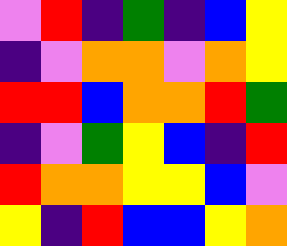[["violet", "red", "indigo", "green", "indigo", "blue", "yellow"], ["indigo", "violet", "orange", "orange", "violet", "orange", "yellow"], ["red", "red", "blue", "orange", "orange", "red", "green"], ["indigo", "violet", "green", "yellow", "blue", "indigo", "red"], ["red", "orange", "orange", "yellow", "yellow", "blue", "violet"], ["yellow", "indigo", "red", "blue", "blue", "yellow", "orange"]]